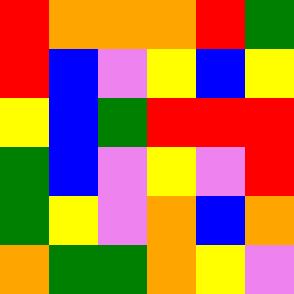[["red", "orange", "orange", "orange", "red", "green"], ["red", "blue", "violet", "yellow", "blue", "yellow"], ["yellow", "blue", "green", "red", "red", "red"], ["green", "blue", "violet", "yellow", "violet", "red"], ["green", "yellow", "violet", "orange", "blue", "orange"], ["orange", "green", "green", "orange", "yellow", "violet"]]